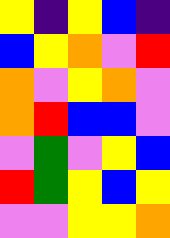[["yellow", "indigo", "yellow", "blue", "indigo"], ["blue", "yellow", "orange", "violet", "red"], ["orange", "violet", "yellow", "orange", "violet"], ["orange", "red", "blue", "blue", "violet"], ["violet", "green", "violet", "yellow", "blue"], ["red", "green", "yellow", "blue", "yellow"], ["violet", "violet", "yellow", "yellow", "orange"]]